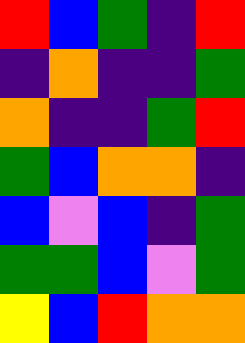[["red", "blue", "green", "indigo", "red"], ["indigo", "orange", "indigo", "indigo", "green"], ["orange", "indigo", "indigo", "green", "red"], ["green", "blue", "orange", "orange", "indigo"], ["blue", "violet", "blue", "indigo", "green"], ["green", "green", "blue", "violet", "green"], ["yellow", "blue", "red", "orange", "orange"]]